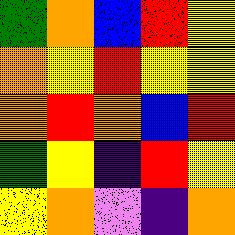[["green", "orange", "blue", "red", "yellow"], ["orange", "yellow", "red", "yellow", "yellow"], ["orange", "red", "orange", "blue", "red"], ["green", "yellow", "indigo", "red", "yellow"], ["yellow", "orange", "violet", "indigo", "orange"]]